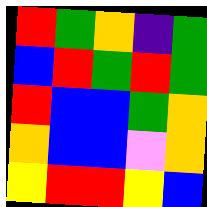[["red", "green", "orange", "indigo", "green"], ["blue", "red", "green", "red", "green"], ["red", "blue", "blue", "green", "orange"], ["orange", "blue", "blue", "violet", "orange"], ["yellow", "red", "red", "yellow", "blue"]]